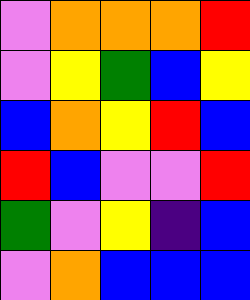[["violet", "orange", "orange", "orange", "red"], ["violet", "yellow", "green", "blue", "yellow"], ["blue", "orange", "yellow", "red", "blue"], ["red", "blue", "violet", "violet", "red"], ["green", "violet", "yellow", "indigo", "blue"], ["violet", "orange", "blue", "blue", "blue"]]